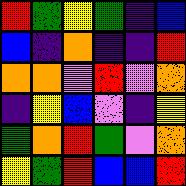[["red", "green", "yellow", "green", "indigo", "blue"], ["blue", "indigo", "orange", "indigo", "indigo", "red"], ["orange", "orange", "violet", "red", "violet", "orange"], ["indigo", "yellow", "blue", "violet", "indigo", "yellow"], ["green", "orange", "red", "green", "violet", "orange"], ["yellow", "green", "red", "blue", "blue", "red"]]